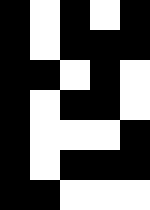[["black", "white", "black", "white", "black"], ["black", "white", "black", "black", "black"], ["black", "black", "white", "black", "white"], ["black", "white", "black", "black", "white"], ["black", "white", "white", "white", "black"], ["black", "white", "black", "black", "black"], ["black", "black", "white", "white", "white"]]